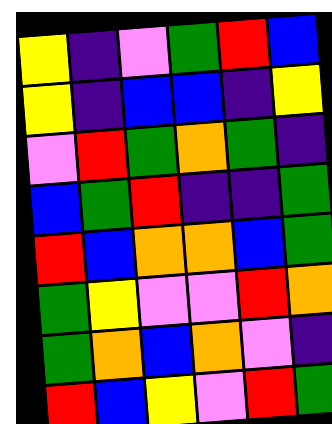[["yellow", "indigo", "violet", "green", "red", "blue"], ["yellow", "indigo", "blue", "blue", "indigo", "yellow"], ["violet", "red", "green", "orange", "green", "indigo"], ["blue", "green", "red", "indigo", "indigo", "green"], ["red", "blue", "orange", "orange", "blue", "green"], ["green", "yellow", "violet", "violet", "red", "orange"], ["green", "orange", "blue", "orange", "violet", "indigo"], ["red", "blue", "yellow", "violet", "red", "green"]]